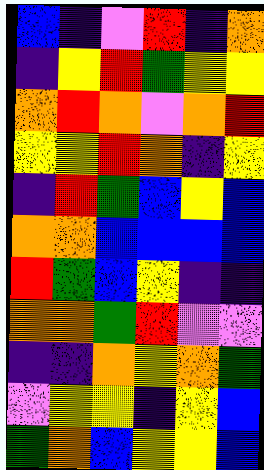[["blue", "indigo", "violet", "red", "indigo", "orange"], ["indigo", "yellow", "red", "green", "yellow", "yellow"], ["orange", "red", "orange", "violet", "orange", "red"], ["yellow", "yellow", "red", "orange", "indigo", "yellow"], ["indigo", "red", "green", "blue", "yellow", "blue"], ["orange", "orange", "blue", "blue", "blue", "blue"], ["red", "green", "blue", "yellow", "indigo", "indigo"], ["orange", "orange", "green", "red", "violet", "violet"], ["indigo", "indigo", "orange", "yellow", "orange", "green"], ["violet", "yellow", "yellow", "indigo", "yellow", "blue"], ["green", "orange", "blue", "yellow", "yellow", "blue"]]